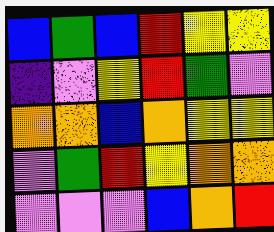[["blue", "green", "blue", "red", "yellow", "yellow"], ["indigo", "violet", "yellow", "red", "green", "violet"], ["orange", "orange", "blue", "orange", "yellow", "yellow"], ["violet", "green", "red", "yellow", "orange", "orange"], ["violet", "violet", "violet", "blue", "orange", "red"]]